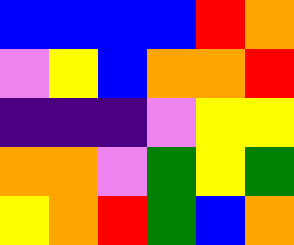[["blue", "blue", "blue", "blue", "red", "orange"], ["violet", "yellow", "blue", "orange", "orange", "red"], ["indigo", "indigo", "indigo", "violet", "yellow", "yellow"], ["orange", "orange", "violet", "green", "yellow", "green"], ["yellow", "orange", "red", "green", "blue", "orange"]]